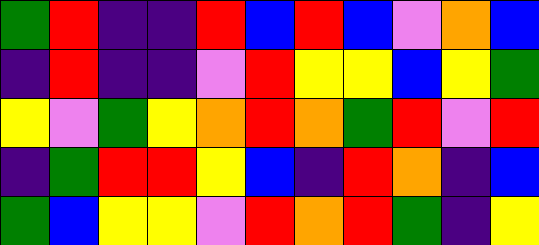[["green", "red", "indigo", "indigo", "red", "blue", "red", "blue", "violet", "orange", "blue"], ["indigo", "red", "indigo", "indigo", "violet", "red", "yellow", "yellow", "blue", "yellow", "green"], ["yellow", "violet", "green", "yellow", "orange", "red", "orange", "green", "red", "violet", "red"], ["indigo", "green", "red", "red", "yellow", "blue", "indigo", "red", "orange", "indigo", "blue"], ["green", "blue", "yellow", "yellow", "violet", "red", "orange", "red", "green", "indigo", "yellow"]]